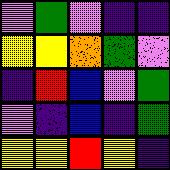[["violet", "green", "violet", "indigo", "indigo"], ["yellow", "yellow", "orange", "green", "violet"], ["indigo", "red", "blue", "violet", "green"], ["violet", "indigo", "blue", "indigo", "green"], ["yellow", "yellow", "red", "yellow", "indigo"]]